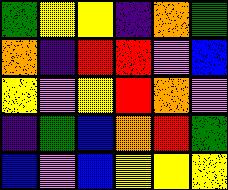[["green", "yellow", "yellow", "indigo", "orange", "green"], ["orange", "indigo", "red", "red", "violet", "blue"], ["yellow", "violet", "yellow", "red", "orange", "violet"], ["indigo", "green", "blue", "orange", "red", "green"], ["blue", "violet", "blue", "yellow", "yellow", "yellow"]]